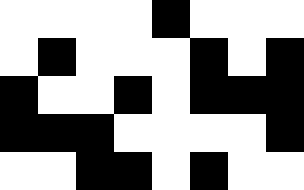[["white", "white", "white", "white", "black", "white", "white", "white"], ["white", "black", "white", "white", "white", "black", "white", "black"], ["black", "white", "white", "black", "white", "black", "black", "black"], ["black", "black", "black", "white", "white", "white", "white", "black"], ["white", "white", "black", "black", "white", "black", "white", "white"]]